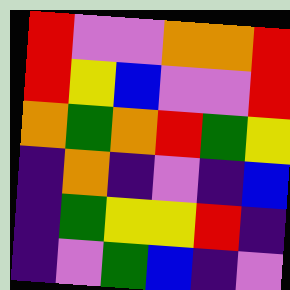[["red", "violet", "violet", "orange", "orange", "red"], ["red", "yellow", "blue", "violet", "violet", "red"], ["orange", "green", "orange", "red", "green", "yellow"], ["indigo", "orange", "indigo", "violet", "indigo", "blue"], ["indigo", "green", "yellow", "yellow", "red", "indigo"], ["indigo", "violet", "green", "blue", "indigo", "violet"]]